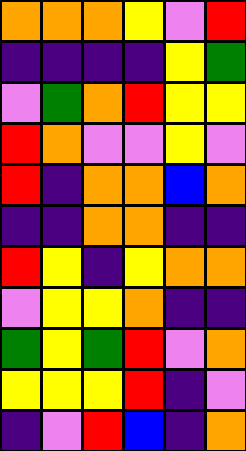[["orange", "orange", "orange", "yellow", "violet", "red"], ["indigo", "indigo", "indigo", "indigo", "yellow", "green"], ["violet", "green", "orange", "red", "yellow", "yellow"], ["red", "orange", "violet", "violet", "yellow", "violet"], ["red", "indigo", "orange", "orange", "blue", "orange"], ["indigo", "indigo", "orange", "orange", "indigo", "indigo"], ["red", "yellow", "indigo", "yellow", "orange", "orange"], ["violet", "yellow", "yellow", "orange", "indigo", "indigo"], ["green", "yellow", "green", "red", "violet", "orange"], ["yellow", "yellow", "yellow", "red", "indigo", "violet"], ["indigo", "violet", "red", "blue", "indigo", "orange"]]